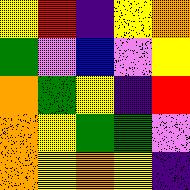[["yellow", "red", "indigo", "yellow", "orange"], ["green", "violet", "blue", "violet", "yellow"], ["orange", "green", "yellow", "indigo", "red"], ["orange", "yellow", "green", "green", "violet"], ["orange", "yellow", "orange", "yellow", "indigo"]]